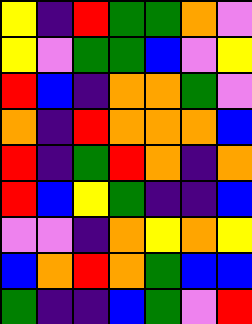[["yellow", "indigo", "red", "green", "green", "orange", "violet"], ["yellow", "violet", "green", "green", "blue", "violet", "yellow"], ["red", "blue", "indigo", "orange", "orange", "green", "violet"], ["orange", "indigo", "red", "orange", "orange", "orange", "blue"], ["red", "indigo", "green", "red", "orange", "indigo", "orange"], ["red", "blue", "yellow", "green", "indigo", "indigo", "blue"], ["violet", "violet", "indigo", "orange", "yellow", "orange", "yellow"], ["blue", "orange", "red", "orange", "green", "blue", "blue"], ["green", "indigo", "indigo", "blue", "green", "violet", "red"]]